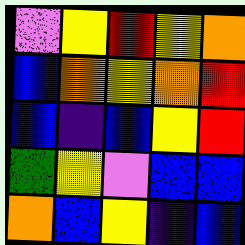[["violet", "yellow", "red", "yellow", "orange"], ["blue", "orange", "yellow", "orange", "red"], ["blue", "indigo", "blue", "yellow", "red"], ["green", "yellow", "violet", "blue", "blue"], ["orange", "blue", "yellow", "indigo", "blue"]]